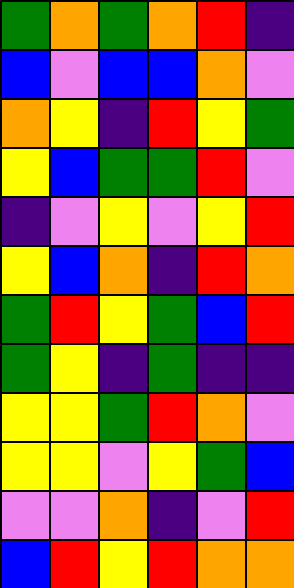[["green", "orange", "green", "orange", "red", "indigo"], ["blue", "violet", "blue", "blue", "orange", "violet"], ["orange", "yellow", "indigo", "red", "yellow", "green"], ["yellow", "blue", "green", "green", "red", "violet"], ["indigo", "violet", "yellow", "violet", "yellow", "red"], ["yellow", "blue", "orange", "indigo", "red", "orange"], ["green", "red", "yellow", "green", "blue", "red"], ["green", "yellow", "indigo", "green", "indigo", "indigo"], ["yellow", "yellow", "green", "red", "orange", "violet"], ["yellow", "yellow", "violet", "yellow", "green", "blue"], ["violet", "violet", "orange", "indigo", "violet", "red"], ["blue", "red", "yellow", "red", "orange", "orange"]]